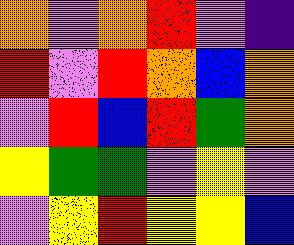[["orange", "violet", "orange", "red", "violet", "indigo"], ["red", "violet", "red", "orange", "blue", "orange"], ["violet", "red", "blue", "red", "green", "orange"], ["yellow", "green", "green", "violet", "yellow", "violet"], ["violet", "yellow", "red", "yellow", "yellow", "blue"]]